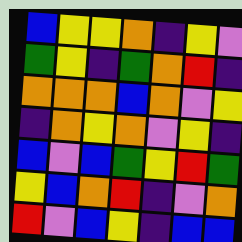[["blue", "yellow", "yellow", "orange", "indigo", "yellow", "violet"], ["green", "yellow", "indigo", "green", "orange", "red", "indigo"], ["orange", "orange", "orange", "blue", "orange", "violet", "yellow"], ["indigo", "orange", "yellow", "orange", "violet", "yellow", "indigo"], ["blue", "violet", "blue", "green", "yellow", "red", "green"], ["yellow", "blue", "orange", "red", "indigo", "violet", "orange"], ["red", "violet", "blue", "yellow", "indigo", "blue", "blue"]]